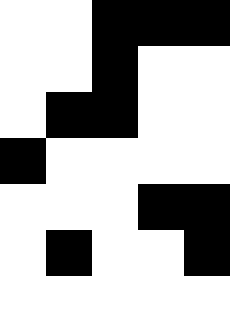[["white", "white", "black", "black", "black"], ["white", "white", "black", "white", "white"], ["white", "black", "black", "white", "white"], ["black", "white", "white", "white", "white"], ["white", "white", "white", "black", "black"], ["white", "black", "white", "white", "black"], ["white", "white", "white", "white", "white"]]